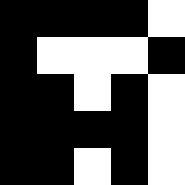[["black", "black", "black", "black", "white"], ["black", "white", "white", "white", "black"], ["black", "black", "white", "black", "white"], ["black", "black", "black", "black", "white"], ["black", "black", "white", "black", "white"]]